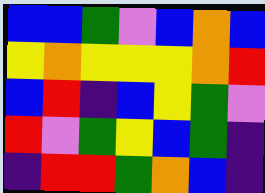[["blue", "blue", "green", "violet", "blue", "orange", "blue"], ["yellow", "orange", "yellow", "yellow", "yellow", "orange", "red"], ["blue", "red", "indigo", "blue", "yellow", "green", "violet"], ["red", "violet", "green", "yellow", "blue", "green", "indigo"], ["indigo", "red", "red", "green", "orange", "blue", "indigo"]]